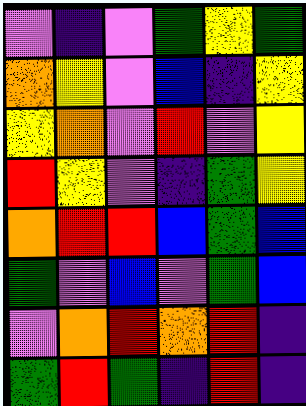[["violet", "indigo", "violet", "green", "yellow", "green"], ["orange", "yellow", "violet", "blue", "indigo", "yellow"], ["yellow", "orange", "violet", "red", "violet", "yellow"], ["red", "yellow", "violet", "indigo", "green", "yellow"], ["orange", "red", "red", "blue", "green", "blue"], ["green", "violet", "blue", "violet", "green", "blue"], ["violet", "orange", "red", "orange", "red", "indigo"], ["green", "red", "green", "indigo", "red", "indigo"]]